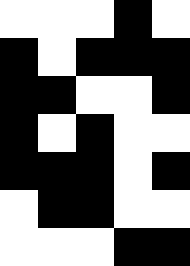[["white", "white", "white", "black", "white"], ["black", "white", "black", "black", "black"], ["black", "black", "white", "white", "black"], ["black", "white", "black", "white", "white"], ["black", "black", "black", "white", "black"], ["white", "black", "black", "white", "white"], ["white", "white", "white", "black", "black"]]